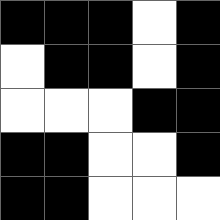[["black", "black", "black", "white", "black"], ["white", "black", "black", "white", "black"], ["white", "white", "white", "black", "black"], ["black", "black", "white", "white", "black"], ["black", "black", "white", "white", "white"]]